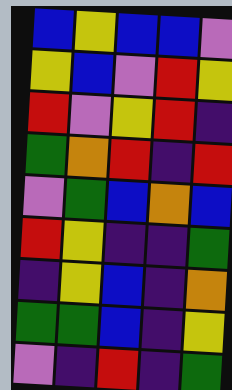[["blue", "yellow", "blue", "blue", "violet"], ["yellow", "blue", "violet", "red", "yellow"], ["red", "violet", "yellow", "red", "indigo"], ["green", "orange", "red", "indigo", "red"], ["violet", "green", "blue", "orange", "blue"], ["red", "yellow", "indigo", "indigo", "green"], ["indigo", "yellow", "blue", "indigo", "orange"], ["green", "green", "blue", "indigo", "yellow"], ["violet", "indigo", "red", "indigo", "green"]]